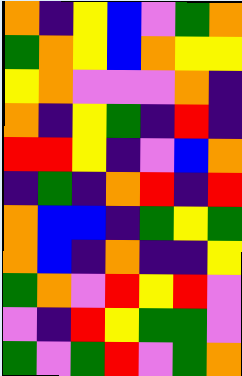[["orange", "indigo", "yellow", "blue", "violet", "green", "orange"], ["green", "orange", "yellow", "blue", "orange", "yellow", "yellow"], ["yellow", "orange", "violet", "violet", "violet", "orange", "indigo"], ["orange", "indigo", "yellow", "green", "indigo", "red", "indigo"], ["red", "red", "yellow", "indigo", "violet", "blue", "orange"], ["indigo", "green", "indigo", "orange", "red", "indigo", "red"], ["orange", "blue", "blue", "indigo", "green", "yellow", "green"], ["orange", "blue", "indigo", "orange", "indigo", "indigo", "yellow"], ["green", "orange", "violet", "red", "yellow", "red", "violet"], ["violet", "indigo", "red", "yellow", "green", "green", "violet"], ["green", "violet", "green", "red", "violet", "green", "orange"]]